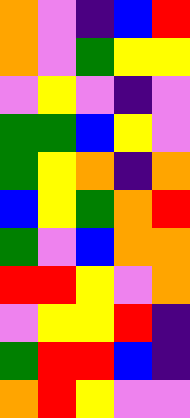[["orange", "violet", "indigo", "blue", "red"], ["orange", "violet", "green", "yellow", "yellow"], ["violet", "yellow", "violet", "indigo", "violet"], ["green", "green", "blue", "yellow", "violet"], ["green", "yellow", "orange", "indigo", "orange"], ["blue", "yellow", "green", "orange", "red"], ["green", "violet", "blue", "orange", "orange"], ["red", "red", "yellow", "violet", "orange"], ["violet", "yellow", "yellow", "red", "indigo"], ["green", "red", "red", "blue", "indigo"], ["orange", "red", "yellow", "violet", "violet"]]